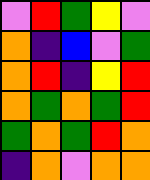[["violet", "red", "green", "yellow", "violet"], ["orange", "indigo", "blue", "violet", "green"], ["orange", "red", "indigo", "yellow", "red"], ["orange", "green", "orange", "green", "red"], ["green", "orange", "green", "red", "orange"], ["indigo", "orange", "violet", "orange", "orange"]]